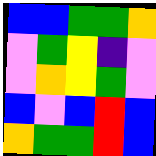[["blue", "blue", "green", "green", "orange"], ["violet", "green", "yellow", "indigo", "violet"], ["violet", "orange", "yellow", "green", "violet"], ["blue", "violet", "blue", "red", "blue"], ["orange", "green", "green", "red", "blue"]]